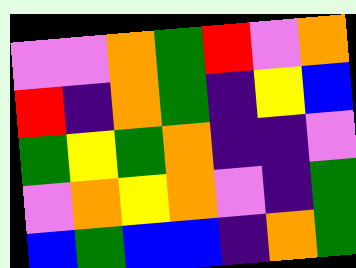[["violet", "violet", "orange", "green", "red", "violet", "orange"], ["red", "indigo", "orange", "green", "indigo", "yellow", "blue"], ["green", "yellow", "green", "orange", "indigo", "indigo", "violet"], ["violet", "orange", "yellow", "orange", "violet", "indigo", "green"], ["blue", "green", "blue", "blue", "indigo", "orange", "green"]]